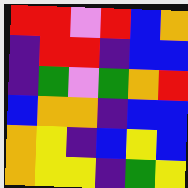[["red", "red", "violet", "red", "blue", "orange"], ["indigo", "red", "red", "indigo", "blue", "blue"], ["indigo", "green", "violet", "green", "orange", "red"], ["blue", "orange", "orange", "indigo", "blue", "blue"], ["orange", "yellow", "indigo", "blue", "yellow", "blue"], ["orange", "yellow", "yellow", "indigo", "green", "yellow"]]